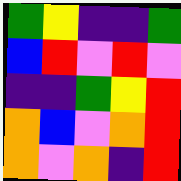[["green", "yellow", "indigo", "indigo", "green"], ["blue", "red", "violet", "red", "violet"], ["indigo", "indigo", "green", "yellow", "red"], ["orange", "blue", "violet", "orange", "red"], ["orange", "violet", "orange", "indigo", "red"]]